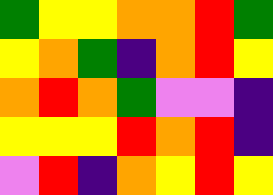[["green", "yellow", "yellow", "orange", "orange", "red", "green"], ["yellow", "orange", "green", "indigo", "orange", "red", "yellow"], ["orange", "red", "orange", "green", "violet", "violet", "indigo"], ["yellow", "yellow", "yellow", "red", "orange", "red", "indigo"], ["violet", "red", "indigo", "orange", "yellow", "red", "yellow"]]